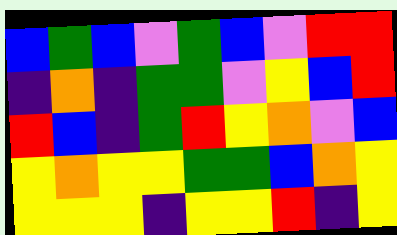[["blue", "green", "blue", "violet", "green", "blue", "violet", "red", "red"], ["indigo", "orange", "indigo", "green", "green", "violet", "yellow", "blue", "red"], ["red", "blue", "indigo", "green", "red", "yellow", "orange", "violet", "blue"], ["yellow", "orange", "yellow", "yellow", "green", "green", "blue", "orange", "yellow"], ["yellow", "yellow", "yellow", "indigo", "yellow", "yellow", "red", "indigo", "yellow"]]